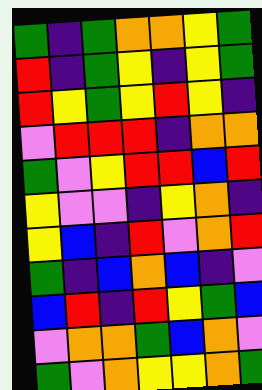[["green", "indigo", "green", "orange", "orange", "yellow", "green"], ["red", "indigo", "green", "yellow", "indigo", "yellow", "green"], ["red", "yellow", "green", "yellow", "red", "yellow", "indigo"], ["violet", "red", "red", "red", "indigo", "orange", "orange"], ["green", "violet", "yellow", "red", "red", "blue", "red"], ["yellow", "violet", "violet", "indigo", "yellow", "orange", "indigo"], ["yellow", "blue", "indigo", "red", "violet", "orange", "red"], ["green", "indigo", "blue", "orange", "blue", "indigo", "violet"], ["blue", "red", "indigo", "red", "yellow", "green", "blue"], ["violet", "orange", "orange", "green", "blue", "orange", "violet"], ["green", "violet", "orange", "yellow", "yellow", "orange", "green"]]